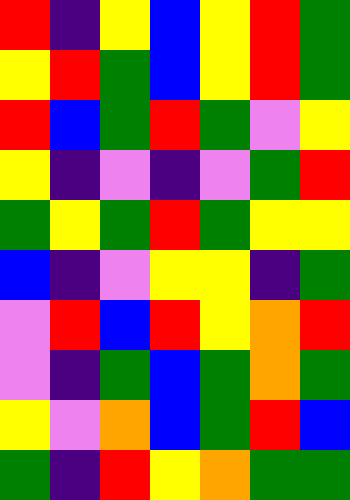[["red", "indigo", "yellow", "blue", "yellow", "red", "green"], ["yellow", "red", "green", "blue", "yellow", "red", "green"], ["red", "blue", "green", "red", "green", "violet", "yellow"], ["yellow", "indigo", "violet", "indigo", "violet", "green", "red"], ["green", "yellow", "green", "red", "green", "yellow", "yellow"], ["blue", "indigo", "violet", "yellow", "yellow", "indigo", "green"], ["violet", "red", "blue", "red", "yellow", "orange", "red"], ["violet", "indigo", "green", "blue", "green", "orange", "green"], ["yellow", "violet", "orange", "blue", "green", "red", "blue"], ["green", "indigo", "red", "yellow", "orange", "green", "green"]]